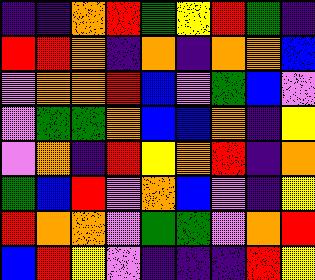[["indigo", "indigo", "orange", "red", "green", "yellow", "red", "green", "indigo"], ["red", "red", "orange", "indigo", "orange", "indigo", "orange", "orange", "blue"], ["violet", "orange", "orange", "red", "blue", "violet", "green", "blue", "violet"], ["violet", "green", "green", "orange", "blue", "blue", "orange", "indigo", "yellow"], ["violet", "orange", "indigo", "red", "yellow", "orange", "red", "indigo", "orange"], ["green", "blue", "red", "violet", "orange", "blue", "violet", "indigo", "yellow"], ["red", "orange", "orange", "violet", "green", "green", "violet", "orange", "red"], ["blue", "red", "yellow", "violet", "indigo", "indigo", "indigo", "red", "yellow"]]